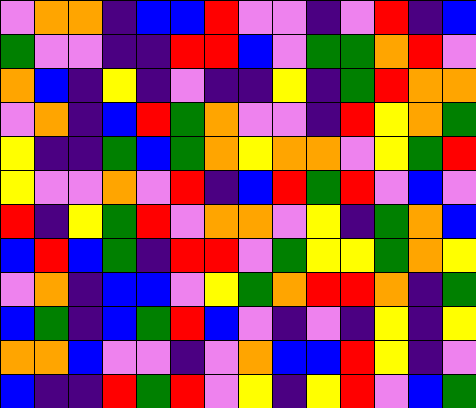[["violet", "orange", "orange", "indigo", "blue", "blue", "red", "violet", "violet", "indigo", "violet", "red", "indigo", "blue"], ["green", "violet", "violet", "indigo", "indigo", "red", "red", "blue", "violet", "green", "green", "orange", "red", "violet"], ["orange", "blue", "indigo", "yellow", "indigo", "violet", "indigo", "indigo", "yellow", "indigo", "green", "red", "orange", "orange"], ["violet", "orange", "indigo", "blue", "red", "green", "orange", "violet", "violet", "indigo", "red", "yellow", "orange", "green"], ["yellow", "indigo", "indigo", "green", "blue", "green", "orange", "yellow", "orange", "orange", "violet", "yellow", "green", "red"], ["yellow", "violet", "violet", "orange", "violet", "red", "indigo", "blue", "red", "green", "red", "violet", "blue", "violet"], ["red", "indigo", "yellow", "green", "red", "violet", "orange", "orange", "violet", "yellow", "indigo", "green", "orange", "blue"], ["blue", "red", "blue", "green", "indigo", "red", "red", "violet", "green", "yellow", "yellow", "green", "orange", "yellow"], ["violet", "orange", "indigo", "blue", "blue", "violet", "yellow", "green", "orange", "red", "red", "orange", "indigo", "green"], ["blue", "green", "indigo", "blue", "green", "red", "blue", "violet", "indigo", "violet", "indigo", "yellow", "indigo", "yellow"], ["orange", "orange", "blue", "violet", "violet", "indigo", "violet", "orange", "blue", "blue", "red", "yellow", "indigo", "violet"], ["blue", "indigo", "indigo", "red", "green", "red", "violet", "yellow", "indigo", "yellow", "red", "violet", "blue", "green"]]